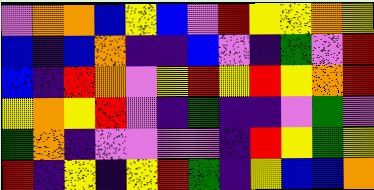[["violet", "orange", "orange", "blue", "yellow", "blue", "violet", "red", "yellow", "yellow", "orange", "yellow"], ["blue", "indigo", "blue", "orange", "indigo", "indigo", "blue", "violet", "indigo", "green", "violet", "red"], ["blue", "indigo", "red", "orange", "violet", "yellow", "red", "yellow", "red", "yellow", "orange", "red"], ["yellow", "orange", "yellow", "red", "violet", "indigo", "green", "indigo", "indigo", "violet", "green", "violet"], ["green", "orange", "indigo", "violet", "violet", "violet", "violet", "indigo", "red", "yellow", "green", "yellow"], ["red", "indigo", "yellow", "indigo", "yellow", "red", "green", "indigo", "yellow", "blue", "blue", "orange"]]